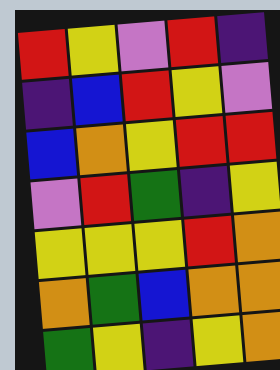[["red", "yellow", "violet", "red", "indigo"], ["indigo", "blue", "red", "yellow", "violet"], ["blue", "orange", "yellow", "red", "red"], ["violet", "red", "green", "indigo", "yellow"], ["yellow", "yellow", "yellow", "red", "orange"], ["orange", "green", "blue", "orange", "orange"], ["green", "yellow", "indigo", "yellow", "orange"]]